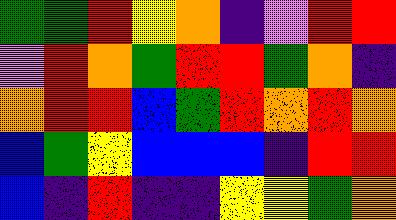[["green", "green", "red", "yellow", "orange", "indigo", "violet", "red", "red"], ["violet", "red", "orange", "green", "red", "red", "green", "orange", "indigo"], ["orange", "red", "red", "blue", "green", "red", "orange", "red", "orange"], ["blue", "green", "yellow", "blue", "blue", "blue", "indigo", "red", "red"], ["blue", "indigo", "red", "indigo", "indigo", "yellow", "yellow", "green", "orange"]]